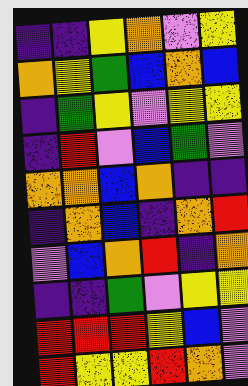[["indigo", "indigo", "yellow", "orange", "violet", "yellow"], ["orange", "yellow", "green", "blue", "orange", "blue"], ["indigo", "green", "yellow", "violet", "yellow", "yellow"], ["indigo", "red", "violet", "blue", "green", "violet"], ["orange", "orange", "blue", "orange", "indigo", "indigo"], ["indigo", "orange", "blue", "indigo", "orange", "red"], ["violet", "blue", "orange", "red", "indigo", "orange"], ["indigo", "indigo", "green", "violet", "yellow", "yellow"], ["red", "red", "red", "yellow", "blue", "violet"], ["red", "yellow", "yellow", "red", "orange", "violet"]]